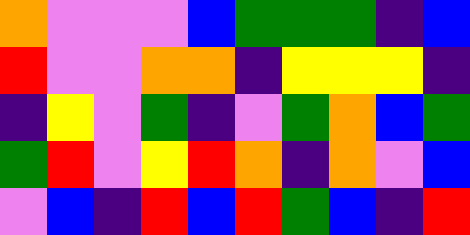[["orange", "violet", "violet", "violet", "blue", "green", "green", "green", "indigo", "blue"], ["red", "violet", "violet", "orange", "orange", "indigo", "yellow", "yellow", "yellow", "indigo"], ["indigo", "yellow", "violet", "green", "indigo", "violet", "green", "orange", "blue", "green"], ["green", "red", "violet", "yellow", "red", "orange", "indigo", "orange", "violet", "blue"], ["violet", "blue", "indigo", "red", "blue", "red", "green", "blue", "indigo", "red"]]